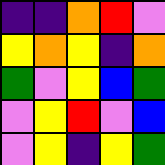[["indigo", "indigo", "orange", "red", "violet"], ["yellow", "orange", "yellow", "indigo", "orange"], ["green", "violet", "yellow", "blue", "green"], ["violet", "yellow", "red", "violet", "blue"], ["violet", "yellow", "indigo", "yellow", "green"]]